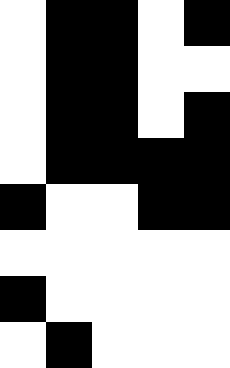[["white", "black", "black", "white", "black"], ["white", "black", "black", "white", "white"], ["white", "black", "black", "white", "black"], ["white", "black", "black", "black", "black"], ["black", "white", "white", "black", "black"], ["white", "white", "white", "white", "white"], ["black", "white", "white", "white", "white"], ["white", "black", "white", "white", "white"]]